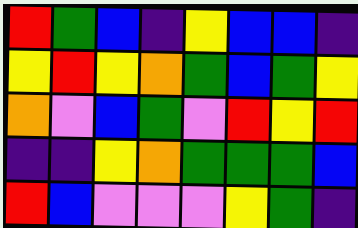[["red", "green", "blue", "indigo", "yellow", "blue", "blue", "indigo"], ["yellow", "red", "yellow", "orange", "green", "blue", "green", "yellow"], ["orange", "violet", "blue", "green", "violet", "red", "yellow", "red"], ["indigo", "indigo", "yellow", "orange", "green", "green", "green", "blue"], ["red", "blue", "violet", "violet", "violet", "yellow", "green", "indigo"]]